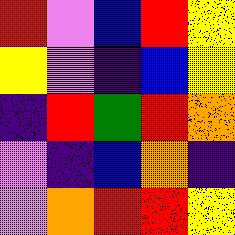[["red", "violet", "blue", "red", "yellow"], ["yellow", "violet", "indigo", "blue", "yellow"], ["indigo", "red", "green", "red", "orange"], ["violet", "indigo", "blue", "orange", "indigo"], ["violet", "orange", "red", "red", "yellow"]]